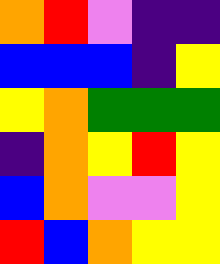[["orange", "red", "violet", "indigo", "indigo"], ["blue", "blue", "blue", "indigo", "yellow"], ["yellow", "orange", "green", "green", "green"], ["indigo", "orange", "yellow", "red", "yellow"], ["blue", "orange", "violet", "violet", "yellow"], ["red", "blue", "orange", "yellow", "yellow"]]